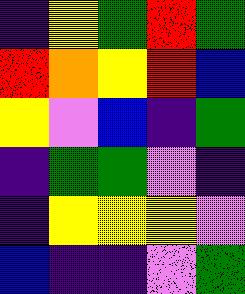[["indigo", "yellow", "green", "red", "green"], ["red", "orange", "yellow", "red", "blue"], ["yellow", "violet", "blue", "indigo", "green"], ["indigo", "green", "green", "violet", "indigo"], ["indigo", "yellow", "yellow", "yellow", "violet"], ["blue", "indigo", "indigo", "violet", "green"]]